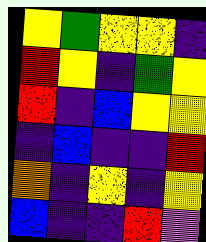[["yellow", "green", "yellow", "yellow", "indigo"], ["red", "yellow", "indigo", "green", "yellow"], ["red", "indigo", "blue", "yellow", "yellow"], ["indigo", "blue", "indigo", "indigo", "red"], ["orange", "indigo", "yellow", "indigo", "yellow"], ["blue", "indigo", "indigo", "red", "violet"]]